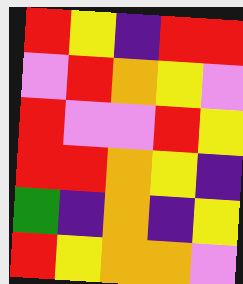[["red", "yellow", "indigo", "red", "red"], ["violet", "red", "orange", "yellow", "violet"], ["red", "violet", "violet", "red", "yellow"], ["red", "red", "orange", "yellow", "indigo"], ["green", "indigo", "orange", "indigo", "yellow"], ["red", "yellow", "orange", "orange", "violet"]]